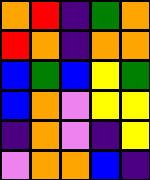[["orange", "red", "indigo", "green", "orange"], ["red", "orange", "indigo", "orange", "orange"], ["blue", "green", "blue", "yellow", "green"], ["blue", "orange", "violet", "yellow", "yellow"], ["indigo", "orange", "violet", "indigo", "yellow"], ["violet", "orange", "orange", "blue", "indigo"]]